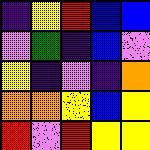[["indigo", "yellow", "red", "blue", "blue"], ["violet", "green", "indigo", "blue", "violet"], ["yellow", "indigo", "violet", "indigo", "orange"], ["orange", "orange", "yellow", "blue", "yellow"], ["red", "violet", "red", "yellow", "yellow"]]